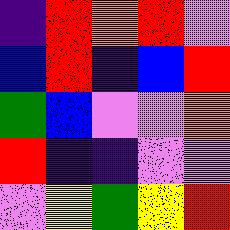[["indigo", "red", "orange", "red", "violet"], ["blue", "red", "indigo", "blue", "red"], ["green", "blue", "violet", "violet", "orange"], ["red", "indigo", "indigo", "violet", "violet"], ["violet", "yellow", "green", "yellow", "red"]]